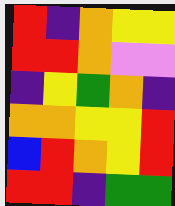[["red", "indigo", "orange", "yellow", "yellow"], ["red", "red", "orange", "violet", "violet"], ["indigo", "yellow", "green", "orange", "indigo"], ["orange", "orange", "yellow", "yellow", "red"], ["blue", "red", "orange", "yellow", "red"], ["red", "red", "indigo", "green", "green"]]